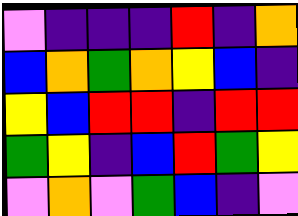[["violet", "indigo", "indigo", "indigo", "red", "indigo", "orange"], ["blue", "orange", "green", "orange", "yellow", "blue", "indigo"], ["yellow", "blue", "red", "red", "indigo", "red", "red"], ["green", "yellow", "indigo", "blue", "red", "green", "yellow"], ["violet", "orange", "violet", "green", "blue", "indigo", "violet"]]